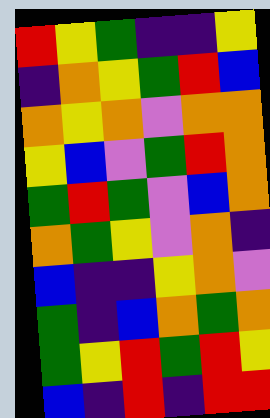[["red", "yellow", "green", "indigo", "indigo", "yellow"], ["indigo", "orange", "yellow", "green", "red", "blue"], ["orange", "yellow", "orange", "violet", "orange", "orange"], ["yellow", "blue", "violet", "green", "red", "orange"], ["green", "red", "green", "violet", "blue", "orange"], ["orange", "green", "yellow", "violet", "orange", "indigo"], ["blue", "indigo", "indigo", "yellow", "orange", "violet"], ["green", "indigo", "blue", "orange", "green", "orange"], ["green", "yellow", "red", "green", "red", "yellow"], ["blue", "indigo", "red", "indigo", "red", "red"]]